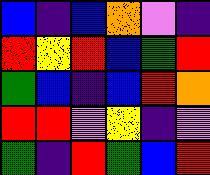[["blue", "indigo", "blue", "orange", "violet", "indigo"], ["red", "yellow", "red", "blue", "green", "red"], ["green", "blue", "indigo", "blue", "red", "orange"], ["red", "red", "violet", "yellow", "indigo", "violet"], ["green", "indigo", "red", "green", "blue", "red"]]